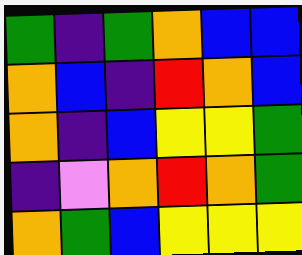[["green", "indigo", "green", "orange", "blue", "blue"], ["orange", "blue", "indigo", "red", "orange", "blue"], ["orange", "indigo", "blue", "yellow", "yellow", "green"], ["indigo", "violet", "orange", "red", "orange", "green"], ["orange", "green", "blue", "yellow", "yellow", "yellow"]]